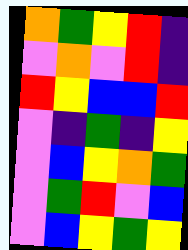[["orange", "green", "yellow", "red", "indigo"], ["violet", "orange", "violet", "red", "indigo"], ["red", "yellow", "blue", "blue", "red"], ["violet", "indigo", "green", "indigo", "yellow"], ["violet", "blue", "yellow", "orange", "green"], ["violet", "green", "red", "violet", "blue"], ["violet", "blue", "yellow", "green", "yellow"]]